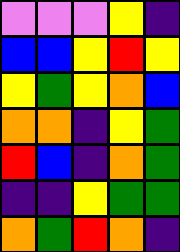[["violet", "violet", "violet", "yellow", "indigo"], ["blue", "blue", "yellow", "red", "yellow"], ["yellow", "green", "yellow", "orange", "blue"], ["orange", "orange", "indigo", "yellow", "green"], ["red", "blue", "indigo", "orange", "green"], ["indigo", "indigo", "yellow", "green", "green"], ["orange", "green", "red", "orange", "indigo"]]